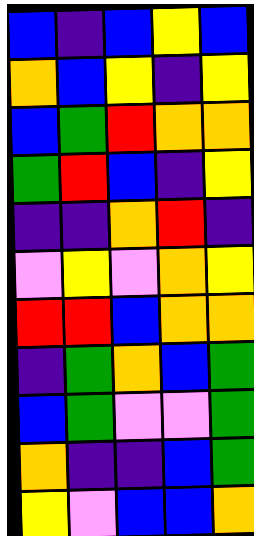[["blue", "indigo", "blue", "yellow", "blue"], ["orange", "blue", "yellow", "indigo", "yellow"], ["blue", "green", "red", "orange", "orange"], ["green", "red", "blue", "indigo", "yellow"], ["indigo", "indigo", "orange", "red", "indigo"], ["violet", "yellow", "violet", "orange", "yellow"], ["red", "red", "blue", "orange", "orange"], ["indigo", "green", "orange", "blue", "green"], ["blue", "green", "violet", "violet", "green"], ["orange", "indigo", "indigo", "blue", "green"], ["yellow", "violet", "blue", "blue", "orange"]]